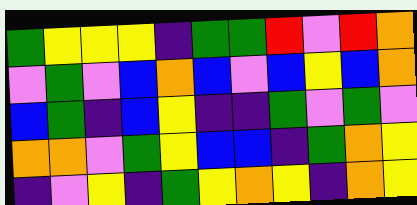[["green", "yellow", "yellow", "yellow", "indigo", "green", "green", "red", "violet", "red", "orange"], ["violet", "green", "violet", "blue", "orange", "blue", "violet", "blue", "yellow", "blue", "orange"], ["blue", "green", "indigo", "blue", "yellow", "indigo", "indigo", "green", "violet", "green", "violet"], ["orange", "orange", "violet", "green", "yellow", "blue", "blue", "indigo", "green", "orange", "yellow"], ["indigo", "violet", "yellow", "indigo", "green", "yellow", "orange", "yellow", "indigo", "orange", "yellow"]]